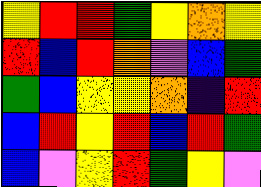[["yellow", "red", "red", "green", "yellow", "orange", "yellow"], ["red", "blue", "red", "orange", "violet", "blue", "green"], ["green", "blue", "yellow", "yellow", "orange", "indigo", "red"], ["blue", "red", "yellow", "red", "blue", "red", "green"], ["blue", "violet", "yellow", "red", "green", "yellow", "violet"]]